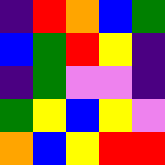[["indigo", "red", "orange", "blue", "green"], ["blue", "green", "red", "yellow", "indigo"], ["indigo", "green", "violet", "violet", "indigo"], ["green", "yellow", "blue", "yellow", "violet"], ["orange", "blue", "yellow", "red", "red"]]